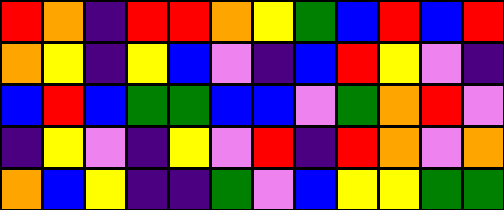[["red", "orange", "indigo", "red", "red", "orange", "yellow", "green", "blue", "red", "blue", "red"], ["orange", "yellow", "indigo", "yellow", "blue", "violet", "indigo", "blue", "red", "yellow", "violet", "indigo"], ["blue", "red", "blue", "green", "green", "blue", "blue", "violet", "green", "orange", "red", "violet"], ["indigo", "yellow", "violet", "indigo", "yellow", "violet", "red", "indigo", "red", "orange", "violet", "orange"], ["orange", "blue", "yellow", "indigo", "indigo", "green", "violet", "blue", "yellow", "yellow", "green", "green"]]